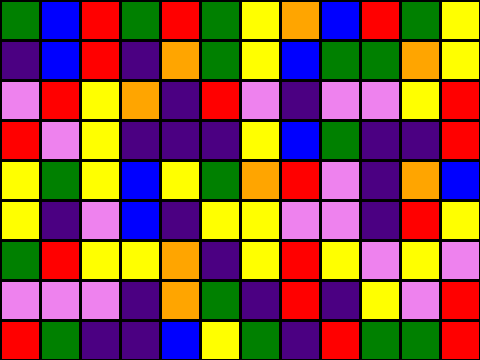[["green", "blue", "red", "green", "red", "green", "yellow", "orange", "blue", "red", "green", "yellow"], ["indigo", "blue", "red", "indigo", "orange", "green", "yellow", "blue", "green", "green", "orange", "yellow"], ["violet", "red", "yellow", "orange", "indigo", "red", "violet", "indigo", "violet", "violet", "yellow", "red"], ["red", "violet", "yellow", "indigo", "indigo", "indigo", "yellow", "blue", "green", "indigo", "indigo", "red"], ["yellow", "green", "yellow", "blue", "yellow", "green", "orange", "red", "violet", "indigo", "orange", "blue"], ["yellow", "indigo", "violet", "blue", "indigo", "yellow", "yellow", "violet", "violet", "indigo", "red", "yellow"], ["green", "red", "yellow", "yellow", "orange", "indigo", "yellow", "red", "yellow", "violet", "yellow", "violet"], ["violet", "violet", "violet", "indigo", "orange", "green", "indigo", "red", "indigo", "yellow", "violet", "red"], ["red", "green", "indigo", "indigo", "blue", "yellow", "green", "indigo", "red", "green", "green", "red"]]